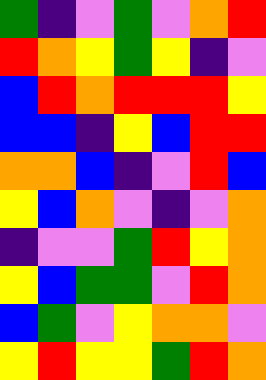[["green", "indigo", "violet", "green", "violet", "orange", "red"], ["red", "orange", "yellow", "green", "yellow", "indigo", "violet"], ["blue", "red", "orange", "red", "red", "red", "yellow"], ["blue", "blue", "indigo", "yellow", "blue", "red", "red"], ["orange", "orange", "blue", "indigo", "violet", "red", "blue"], ["yellow", "blue", "orange", "violet", "indigo", "violet", "orange"], ["indigo", "violet", "violet", "green", "red", "yellow", "orange"], ["yellow", "blue", "green", "green", "violet", "red", "orange"], ["blue", "green", "violet", "yellow", "orange", "orange", "violet"], ["yellow", "red", "yellow", "yellow", "green", "red", "orange"]]